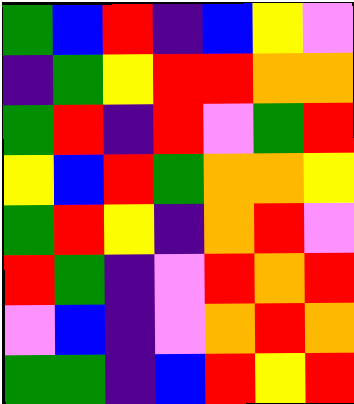[["green", "blue", "red", "indigo", "blue", "yellow", "violet"], ["indigo", "green", "yellow", "red", "red", "orange", "orange"], ["green", "red", "indigo", "red", "violet", "green", "red"], ["yellow", "blue", "red", "green", "orange", "orange", "yellow"], ["green", "red", "yellow", "indigo", "orange", "red", "violet"], ["red", "green", "indigo", "violet", "red", "orange", "red"], ["violet", "blue", "indigo", "violet", "orange", "red", "orange"], ["green", "green", "indigo", "blue", "red", "yellow", "red"]]